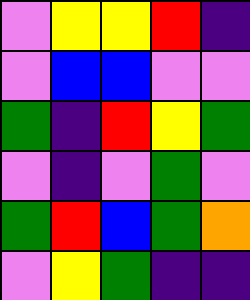[["violet", "yellow", "yellow", "red", "indigo"], ["violet", "blue", "blue", "violet", "violet"], ["green", "indigo", "red", "yellow", "green"], ["violet", "indigo", "violet", "green", "violet"], ["green", "red", "blue", "green", "orange"], ["violet", "yellow", "green", "indigo", "indigo"]]